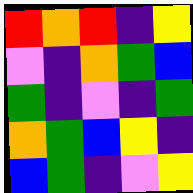[["red", "orange", "red", "indigo", "yellow"], ["violet", "indigo", "orange", "green", "blue"], ["green", "indigo", "violet", "indigo", "green"], ["orange", "green", "blue", "yellow", "indigo"], ["blue", "green", "indigo", "violet", "yellow"]]